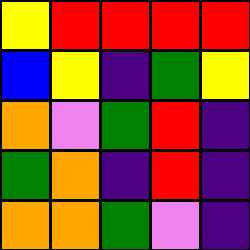[["yellow", "red", "red", "red", "red"], ["blue", "yellow", "indigo", "green", "yellow"], ["orange", "violet", "green", "red", "indigo"], ["green", "orange", "indigo", "red", "indigo"], ["orange", "orange", "green", "violet", "indigo"]]